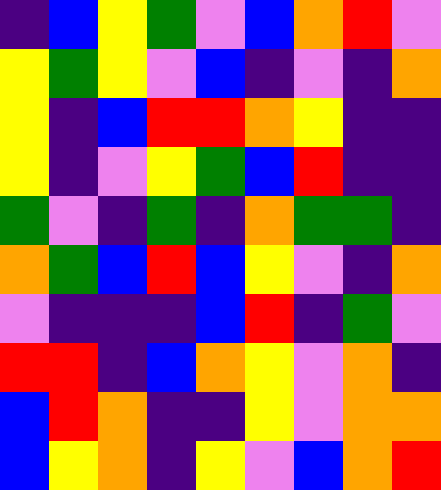[["indigo", "blue", "yellow", "green", "violet", "blue", "orange", "red", "violet"], ["yellow", "green", "yellow", "violet", "blue", "indigo", "violet", "indigo", "orange"], ["yellow", "indigo", "blue", "red", "red", "orange", "yellow", "indigo", "indigo"], ["yellow", "indigo", "violet", "yellow", "green", "blue", "red", "indigo", "indigo"], ["green", "violet", "indigo", "green", "indigo", "orange", "green", "green", "indigo"], ["orange", "green", "blue", "red", "blue", "yellow", "violet", "indigo", "orange"], ["violet", "indigo", "indigo", "indigo", "blue", "red", "indigo", "green", "violet"], ["red", "red", "indigo", "blue", "orange", "yellow", "violet", "orange", "indigo"], ["blue", "red", "orange", "indigo", "indigo", "yellow", "violet", "orange", "orange"], ["blue", "yellow", "orange", "indigo", "yellow", "violet", "blue", "orange", "red"]]